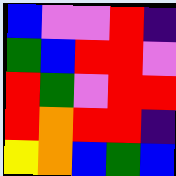[["blue", "violet", "violet", "red", "indigo"], ["green", "blue", "red", "red", "violet"], ["red", "green", "violet", "red", "red"], ["red", "orange", "red", "red", "indigo"], ["yellow", "orange", "blue", "green", "blue"]]